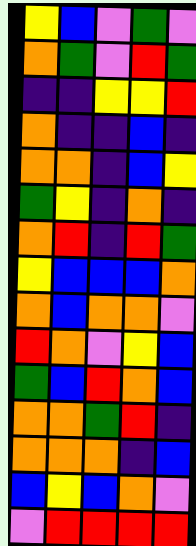[["yellow", "blue", "violet", "green", "violet"], ["orange", "green", "violet", "red", "green"], ["indigo", "indigo", "yellow", "yellow", "red"], ["orange", "indigo", "indigo", "blue", "indigo"], ["orange", "orange", "indigo", "blue", "yellow"], ["green", "yellow", "indigo", "orange", "indigo"], ["orange", "red", "indigo", "red", "green"], ["yellow", "blue", "blue", "blue", "orange"], ["orange", "blue", "orange", "orange", "violet"], ["red", "orange", "violet", "yellow", "blue"], ["green", "blue", "red", "orange", "blue"], ["orange", "orange", "green", "red", "indigo"], ["orange", "orange", "orange", "indigo", "blue"], ["blue", "yellow", "blue", "orange", "violet"], ["violet", "red", "red", "red", "red"]]